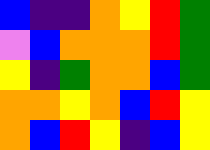[["blue", "indigo", "indigo", "orange", "yellow", "red", "green"], ["violet", "blue", "orange", "orange", "orange", "red", "green"], ["yellow", "indigo", "green", "orange", "orange", "blue", "green"], ["orange", "orange", "yellow", "orange", "blue", "red", "yellow"], ["orange", "blue", "red", "yellow", "indigo", "blue", "yellow"]]